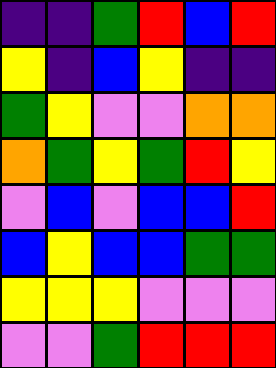[["indigo", "indigo", "green", "red", "blue", "red"], ["yellow", "indigo", "blue", "yellow", "indigo", "indigo"], ["green", "yellow", "violet", "violet", "orange", "orange"], ["orange", "green", "yellow", "green", "red", "yellow"], ["violet", "blue", "violet", "blue", "blue", "red"], ["blue", "yellow", "blue", "blue", "green", "green"], ["yellow", "yellow", "yellow", "violet", "violet", "violet"], ["violet", "violet", "green", "red", "red", "red"]]